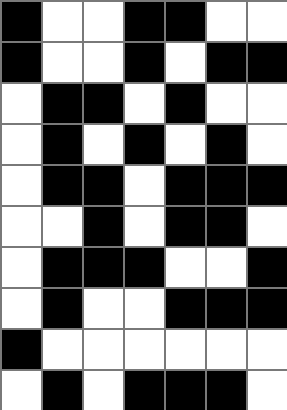[["black", "white", "white", "black", "black", "white", "white"], ["black", "white", "white", "black", "white", "black", "black"], ["white", "black", "black", "white", "black", "white", "white"], ["white", "black", "white", "black", "white", "black", "white"], ["white", "black", "black", "white", "black", "black", "black"], ["white", "white", "black", "white", "black", "black", "white"], ["white", "black", "black", "black", "white", "white", "black"], ["white", "black", "white", "white", "black", "black", "black"], ["black", "white", "white", "white", "white", "white", "white"], ["white", "black", "white", "black", "black", "black", "white"]]